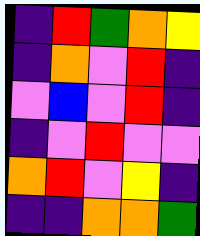[["indigo", "red", "green", "orange", "yellow"], ["indigo", "orange", "violet", "red", "indigo"], ["violet", "blue", "violet", "red", "indigo"], ["indigo", "violet", "red", "violet", "violet"], ["orange", "red", "violet", "yellow", "indigo"], ["indigo", "indigo", "orange", "orange", "green"]]